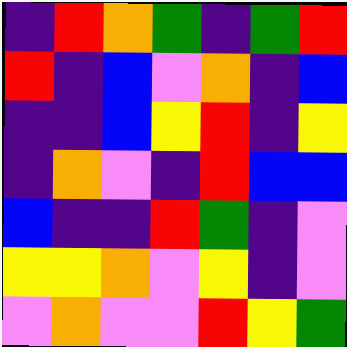[["indigo", "red", "orange", "green", "indigo", "green", "red"], ["red", "indigo", "blue", "violet", "orange", "indigo", "blue"], ["indigo", "indigo", "blue", "yellow", "red", "indigo", "yellow"], ["indigo", "orange", "violet", "indigo", "red", "blue", "blue"], ["blue", "indigo", "indigo", "red", "green", "indigo", "violet"], ["yellow", "yellow", "orange", "violet", "yellow", "indigo", "violet"], ["violet", "orange", "violet", "violet", "red", "yellow", "green"]]